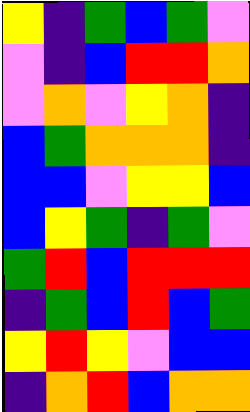[["yellow", "indigo", "green", "blue", "green", "violet"], ["violet", "indigo", "blue", "red", "red", "orange"], ["violet", "orange", "violet", "yellow", "orange", "indigo"], ["blue", "green", "orange", "orange", "orange", "indigo"], ["blue", "blue", "violet", "yellow", "yellow", "blue"], ["blue", "yellow", "green", "indigo", "green", "violet"], ["green", "red", "blue", "red", "red", "red"], ["indigo", "green", "blue", "red", "blue", "green"], ["yellow", "red", "yellow", "violet", "blue", "blue"], ["indigo", "orange", "red", "blue", "orange", "orange"]]